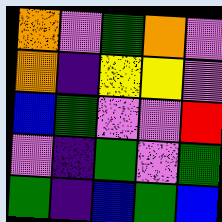[["orange", "violet", "green", "orange", "violet"], ["orange", "indigo", "yellow", "yellow", "violet"], ["blue", "green", "violet", "violet", "red"], ["violet", "indigo", "green", "violet", "green"], ["green", "indigo", "blue", "green", "blue"]]